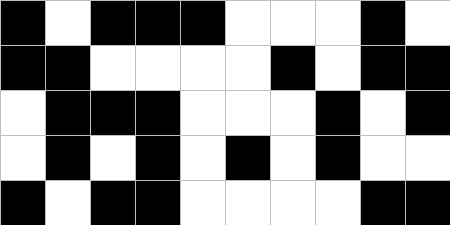[["black", "white", "black", "black", "black", "white", "white", "white", "black", "white"], ["black", "black", "white", "white", "white", "white", "black", "white", "black", "black"], ["white", "black", "black", "black", "white", "white", "white", "black", "white", "black"], ["white", "black", "white", "black", "white", "black", "white", "black", "white", "white"], ["black", "white", "black", "black", "white", "white", "white", "white", "black", "black"]]